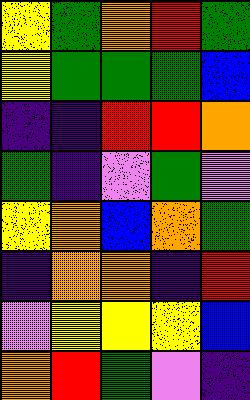[["yellow", "green", "orange", "red", "green"], ["yellow", "green", "green", "green", "blue"], ["indigo", "indigo", "red", "red", "orange"], ["green", "indigo", "violet", "green", "violet"], ["yellow", "orange", "blue", "orange", "green"], ["indigo", "orange", "orange", "indigo", "red"], ["violet", "yellow", "yellow", "yellow", "blue"], ["orange", "red", "green", "violet", "indigo"]]